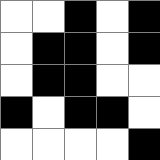[["white", "white", "black", "white", "black"], ["white", "black", "black", "white", "black"], ["white", "black", "black", "white", "white"], ["black", "white", "black", "black", "white"], ["white", "white", "white", "white", "black"]]